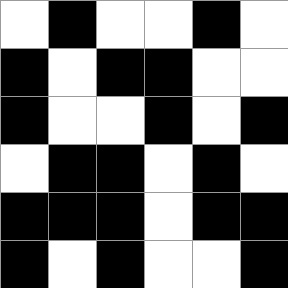[["white", "black", "white", "white", "black", "white"], ["black", "white", "black", "black", "white", "white"], ["black", "white", "white", "black", "white", "black"], ["white", "black", "black", "white", "black", "white"], ["black", "black", "black", "white", "black", "black"], ["black", "white", "black", "white", "white", "black"]]